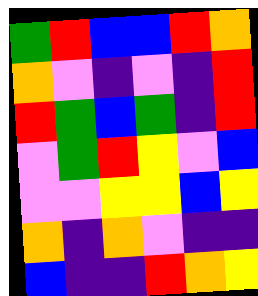[["green", "red", "blue", "blue", "red", "orange"], ["orange", "violet", "indigo", "violet", "indigo", "red"], ["red", "green", "blue", "green", "indigo", "red"], ["violet", "green", "red", "yellow", "violet", "blue"], ["violet", "violet", "yellow", "yellow", "blue", "yellow"], ["orange", "indigo", "orange", "violet", "indigo", "indigo"], ["blue", "indigo", "indigo", "red", "orange", "yellow"]]